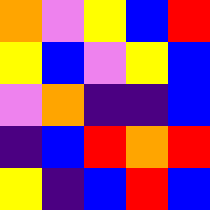[["orange", "violet", "yellow", "blue", "red"], ["yellow", "blue", "violet", "yellow", "blue"], ["violet", "orange", "indigo", "indigo", "blue"], ["indigo", "blue", "red", "orange", "red"], ["yellow", "indigo", "blue", "red", "blue"]]